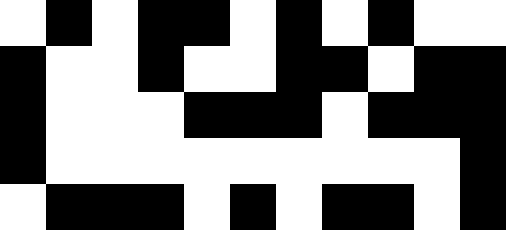[["white", "black", "white", "black", "black", "white", "black", "white", "black", "white", "white"], ["black", "white", "white", "black", "white", "white", "black", "black", "white", "black", "black"], ["black", "white", "white", "white", "black", "black", "black", "white", "black", "black", "black"], ["black", "white", "white", "white", "white", "white", "white", "white", "white", "white", "black"], ["white", "black", "black", "black", "white", "black", "white", "black", "black", "white", "black"]]